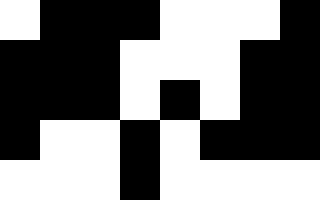[["white", "black", "black", "black", "white", "white", "white", "black"], ["black", "black", "black", "white", "white", "white", "black", "black"], ["black", "black", "black", "white", "black", "white", "black", "black"], ["black", "white", "white", "black", "white", "black", "black", "black"], ["white", "white", "white", "black", "white", "white", "white", "white"]]